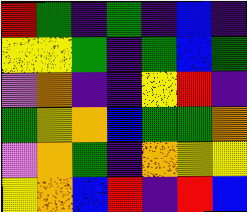[["red", "green", "indigo", "green", "indigo", "blue", "indigo"], ["yellow", "yellow", "green", "indigo", "green", "blue", "green"], ["violet", "orange", "indigo", "indigo", "yellow", "red", "indigo"], ["green", "yellow", "orange", "blue", "green", "green", "orange"], ["violet", "orange", "green", "indigo", "orange", "yellow", "yellow"], ["yellow", "orange", "blue", "red", "indigo", "red", "blue"]]